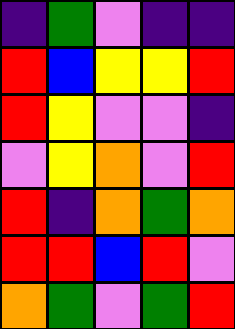[["indigo", "green", "violet", "indigo", "indigo"], ["red", "blue", "yellow", "yellow", "red"], ["red", "yellow", "violet", "violet", "indigo"], ["violet", "yellow", "orange", "violet", "red"], ["red", "indigo", "orange", "green", "orange"], ["red", "red", "blue", "red", "violet"], ["orange", "green", "violet", "green", "red"]]